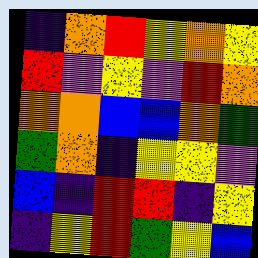[["indigo", "orange", "red", "yellow", "orange", "yellow"], ["red", "violet", "yellow", "violet", "red", "orange"], ["orange", "orange", "blue", "blue", "orange", "green"], ["green", "orange", "indigo", "yellow", "yellow", "violet"], ["blue", "indigo", "red", "red", "indigo", "yellow"], ["indigo", "yellow", "red", "green", "yellow", "blue"]]